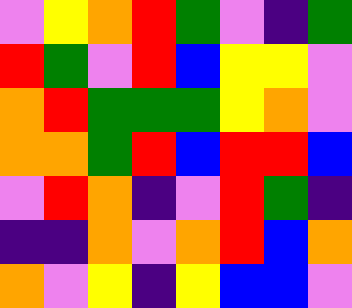[["violet", "yellow", "orange", "red", "green", "violet", "indigo", "green"], ["red", "green", "violet", "red", "blue", "yellow", "yellow", "violet"], ["orange", "red", "green", "green", "green", "yellow", "orange", "violet"], ["orange", "orange", "green", "red", "blue", "red", "red", "blue"], ["violet", "red", "orange", "indigo", "violet", "red", "green", "indigo"], ["indigo", "indigo", "orange", "violet", "orange", "red", "blue", "orange"], ["orange", "violet", "yellow", "indigo", "yellow", "blue", "blue", "violet"]]